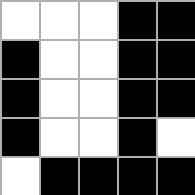[["white", "white", "white", "black", "black"], ["black", "white", "white", "black", "black"], ["black", "white", "white", "black", "black"], ["black", "white", "white", "black", "white"], ["white", "black", "black", "black", "black"]]